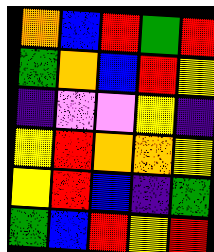[["orange", "blue", "red", "green", "red"], ["green", "orange", "blue", "red", "yellow"], ["indigo", "violet", "violet", "yellow", "indigo"], ["yellow", "red", "orange", "orange", "yellow"], ["yellow", "red", "blue", "indigo", "green"], ["green", "blue", "red", "yellow", "red"]]